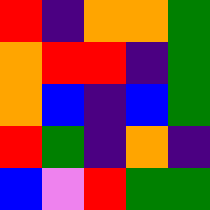[["red", "indigo", "orange", "orange", "green"], ["orange", "red", "red", "indigo", "green"], ["orange", "blue", "indigo", "blue", "green"], ["red", "green", "indigo", "orange", "indigo"], ["blue", "violet", "red", "green", "green"]]